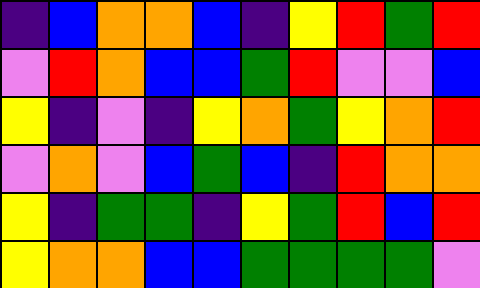[["indigo", "blue", "orange", "orange", "blue", "indigo", "yellow", "red", "green", "red"], ["violet", "red", "orange", "blue", "blue", "green", "red", "violet", "violet", "blue"], ["yellow", "indigo", "violet", "indigo", "yellow", "orange", "green", "yellow", "orange", "red"], ["violet", "orange", "violet", "blue", "green", "blue", "indigo", "red", "orange", "orange"], ["yellow", "indigo", "green", "green", "indigo", "yellow", "green", "red", "blue", "red"], ["yellow", "orange", "orange", "blue", "blue", "green", "green", "green", "green", "violet"]]